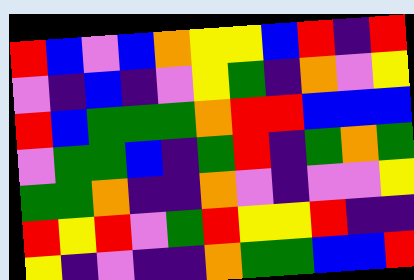[["red", "blue", "violet", "blue", "orange", "yellow", "yellow", "blue", "red", "indigo", "red"], ["violet", "indigo", "blue", "indigo", "violet", "yellow", "green", "indigo", "orange", "violet", "yellow"], ["red", "blue", "green", "green", "green", "orange", "red", "red", "blue", "blue", "blue"], ["violet", "green", "green", "blue", "indigo", "green", "red", "indigo", "green", "orange", "green"], ["green", "green", "orange", "indigo", "indigo", "orange", "violet", "indigo", "violet", "violet", "yellow"], ["red", "yellow", "red", "violet", "green", "red", "yellow", "yellow", "red", "indigo", "indigo"], ["yellow", "indigo", "violet", "indigo", "indigo", "orange", "green", "green", "blue", "blue", "red"]]